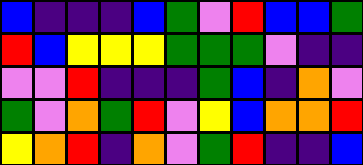[["blue", "indigo", "indigo", "indigo", "blue", "green", "violet", "red", "blue", "blue", "green"], ["red", "blue", "yellow", "yellow", "yellow", "green", "green", "green", "violet", "indigo", "indigo"], ["violet", "violet", "red", "indigo", "indigo", "indigo", "green", "blue", "indigo", "orange", "violet"], ["green", "violet", "orange", "green", "red", "violet", "yellow", "blue", "orange", "orange", "red"], ["yellow", "orange", "red", "indigo", "orange", "violet", "green", "red", "indigo", "indigo", "blue"]]